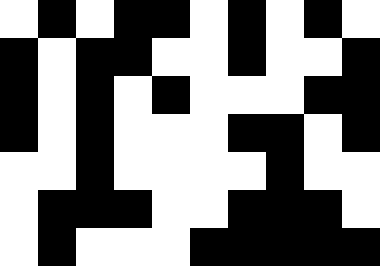[["white", "black", "white", "black", "black", "white", "black", "white", "black", "white"], ["black", "white", "black", "black", "white", "white", "black", "white", "white", "black"], ["black", "white", "black", "white", "black", "white", "white", "white", "black", "black"], ["black", "white", "black", "white", "white", "white", "black", "black", "white", "black"], ["white", "white", "black", "white", "white", "white", "white", "black", "white", "white"], ["white", "black", "black", "black", "white", "white", "black", "black", "black", "white"], ["white", "black", "white", "white", "white", "black", "black", "black", "black", "black"]]